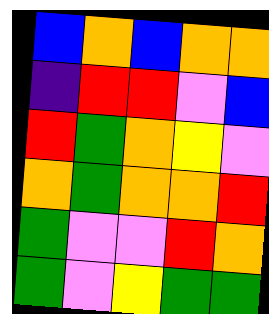[["blue", "orange", "blue", "orange", "orange"], ["indigo", "red", "red", "violet", "blue"], ["red", "green", "orange", "yellow", "violet"], ["orange", "green", "orange", "orange", "red"], ["green", "violet", "violet", "red", "orange"], ["green", "violet", "yellow", "green", "green"]]